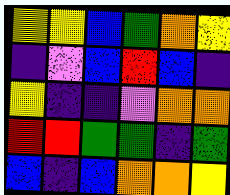[["yellow", "yellow", "blue", "green", "orange", "yellow"], ["indigo", "violet", "blue", "red", "blue", "indigo"], ["yellow", "indigo", "indigo", "violet", "orange", "orange"], ["red", "red", "green", "green", "indigo", "green"], ["blue", "indigo", "blue", "orange", "orange", "yellow"]]